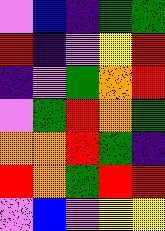[["violet", "blue", "indigo", "green", "green"], ["red", "indigo", "violet", "yellow", "red"], ["indigo", "violet", "green", "orange", "red"], ["violet", "green", "red", "orange", "green"], ["orange", "orange", "red", "green", "indigo"], ["red", "orange", "green", "red", "red"], ["violet", "blue", "violet", "yellow", "yellow"]]